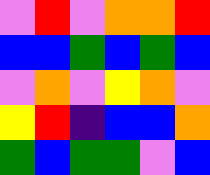[["violet", "red", "violet", "orange", "orange", "red"], ["blue", "blue", "green", "blue", "green", "blue"], ["violet", "orange", "violet", "yellow", "orange", "violet"], ["yellow", "red", "indigo", "blue", "blue", "orange"], ["green", "blue", "green", "green", "violet", "blue"]]